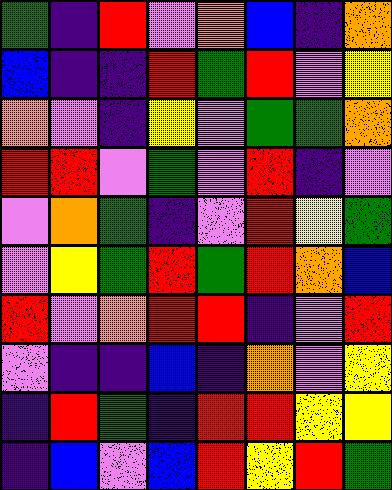[["green", "indigo", "red", "violet", "orange", "blue", "indigo", "orange"], ["blue", "indigo", "indigo", "red", "green", "red", "violet", "yellow"], ["orange", "violet", "indigo", "yellow", "violet", "green", "green", "orange"], ["red", "red", "violet", "green", "violet", "red", "indigo", "violet"], ["violet", "orange", "green", "indigo", "violet", "red", "yellow", "green"], ["violet", "yellow", "green", "red", "green", "red", "orange", "blue"], ["red", "violet", "orange", "red", "red", "indigo", "violet", "red"], ["violet", "indigo", "indigo", "blue", "indigo", "orange", "violet", "yellow"], ["indigo", "red", "green", "indigo", "red", "red", "yellow", "yellow"], ["indigo", "blue", "violet", "blue", "red", "yellow", "red", "green"]]